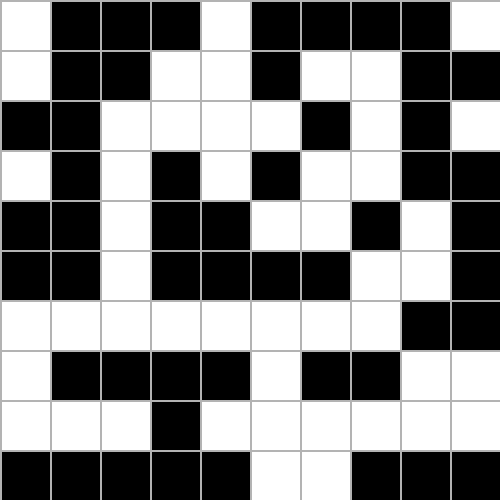[["white", "black", "black", "black", "white", "black", "black", "black", "black", "white"], ["white", "black", "black", "white", "white", "black", "white", "white", "black", "black"], ["black", "black", "white", "white", "white", "white", "black", "white", "black", "white"], ["white", "black", "white", "black", "white", "black", "white", "white", "black", "black"], ["black", "black", "white", "black", "black", "white", "white", "black", "white", "black"], ["black", "black", "white", "black", "black", "black", "black", "white", "white", "black"], ["white", "white", "white", "white", "white", "white", "white", "white", "black", "black"], ["white", "black", "black", "black", "black", "white", "black", "black", "white", "white"], ["white", "white", "white", "black", "white", "white", "white", "white", "white", "white"], ["black", "black", "black", "black", "black", "white", "white", "black", "black", "black"]]